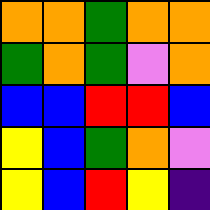[["orange", "orange", "green", "orange", "orange"], ["green", "orange", "green", "violet", "orange"], ["blue", "blue", "red", "red", "blue"], ["yellow", "blue", "green", "orange", "violet"], ["yellow", "blue", "red", "yellow", "indigo"]]